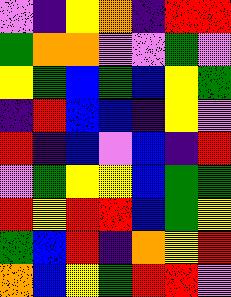[["violet", "indigo", "yellow", "orange", "indigo", "red", "red"], ["green", "orange", "orange", "violet", "violet", "green", "violet"], ["yellow", "green", "blue", "green", "blue", "yellow", "green"], ["indigo", "red", "blue", "blue", "indigo", "yellow", "violet"], ["red", "indigo", "blue", "violet", "blue", "indigo", "red"], ["violet", "green", "yellow", "yellow", "blue", "green", "green"], ["red", "yellow", "red", "red", "blue", "green", "yellow"], ["green", "blue", "red", "indigo", "orange", "yellow", "red"], ["orange", "blue", "yellow", "green", "red", "red", "violet"]]